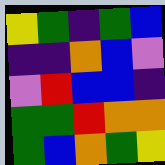[["yellow", "green", "indigo", "green", "blue"], ["indigo", "indigo", "orange", "blue", "violet"], ["violet", "red", "blue", "blue", "indigo"], ["green", "green", "red", "orange", "orange"], ["green", "blue", "orange", "green", "yellow"]]